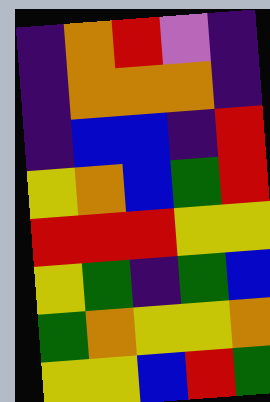[["indigo", "orange", "red", "violet", "indigo"], ["indigo", "orange", "orange", "orange", "indigo"], ["indigo", "blue", "blue", "indigo", "red"], ["yellow", "orange", "blue", "green", "red"], ["red", "red", "red", "yellow", "yellow"], ["yellow", "green", "indigo", "green", "blue"], ["green", "orange", "yellow", "yellow", "orange"], ["yellow", "yellow", "blue", "red", "green"]]